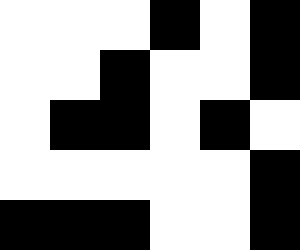[["white", "white", "white", "black", "white", "black"], ["white", "white", "black", "white", "white", "black"], ["white", "black", "black", "white", "black", "white"], ["white", "white", "white", "white", "white", "black"], ["black", "black", "black", "white", "white", "black"]]